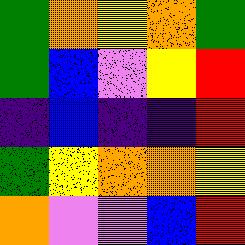[["green", "orange", "yellow", "orange", "green"], ["green", "blue", "violet", "yellow", "red"], ["indigo", "blue", "indigo", "indigo", "red"], ["green", "yellow", "orange", "orange", "yellow"], ["orange", "violet", "violet", "blue", "red"]]